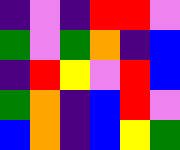[["indigo", "violet", "indigo", "red", "red", "violet"], ["green", "violet", "green", "orange", "indigo", "blue"], ["indigo", "red", "yellow", "violet", "red", "blue"], ["green", "orange", "indigo", "blue", "red", "violet"], ["blue", "orange", "indigo", "blue", "yellow", "green"]]